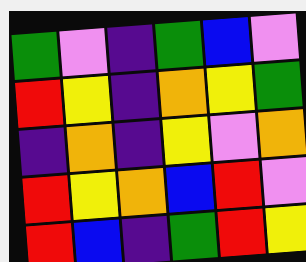[["green", "violet", "indigo", "green", "blue", "violet"], ["red", "yellow", "indigo", "orange", "yellow", "green"], ["indigo", "orange", "indigo", "yellow", "violet", "orange"], ["red", "yellow", "orange", "blue", "red", "violet"], ["red", "blue", "indigo", "green", "red", "yellow"]]